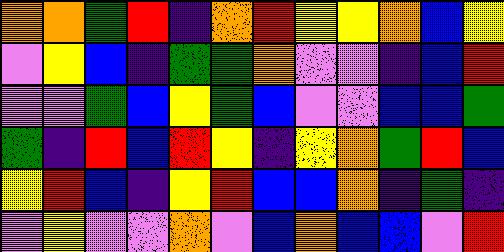[["orange", "orange", "green", "red", "indigo", "orange", "red", "yellow", "yellow", "orange", "blue", "yellow"], ["violet", "yellow", "blue", "indigo", "green", "green", "orange", "violet", "violet", "indigo", "blue", "red"], ["violet", "violet", "green", "blue", "yellow", "green", "blue", "violet", "violet", "blue", "blue", "green"], ["green", "indigo", "red", "blue", "red", "yellow", "indigo", "yellow", "orange", "green", "red", "blue"], ["yellow", "red", "blue", "indigo", "yellow", "red", "blue", "blue", "orange", "indigo", "green", "indigo"], ["violet", "yellow", "violet", "violet", "orange", "violet", "blue", "orange", "blue", "blue", "violet", "red"]]